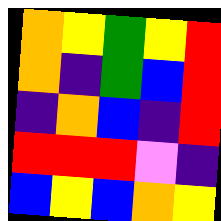[["orange", "yellow", "green", "yellow", "red"], ["orange", "indigo", "green", "blue", "red"], ["indigo", "orange", "blue", "indigo", "red"], ["red", "red", "red", "violet", "indigo"], ["blue", "yellow", "blue", "orange", "yellow"]]